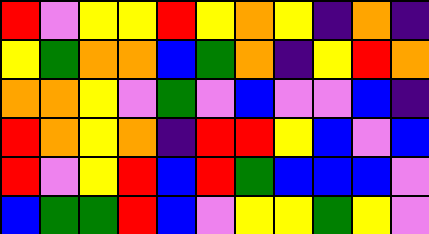[["red", "violet", "yellow", "yellow", "red", "yellow", "orange", "yellow", "indigo", "orange", "indigo"], ["yellow", "green", "orange", "orange", "blue", "green", "orange", "indigo", "yellow", "red", "orange"], ["orange", "orange", "yellow", "violet", "green", "violet", "blue", "violet", "violet", "blue", "indigo"], ["red", "orange", "yellow", "orange", "indigo", "red", "red", "yellow", "blue", "violet", "blue"], ["red", "violet", "yellow", "red", "blue", "red", "green", "blue", "blue", "blue", "violet"], ["blue", "green", "green", "red", "blue", "violet", "yellow", "yellow", "green", "yellow", "violet"]]